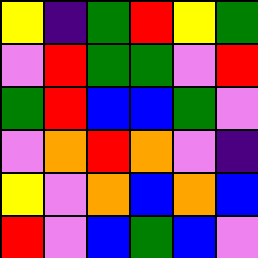[["yellow", "indigo", "green", "red", "yellow", "green"], ["violet", "red", "green", "green", "violet", "red"], ["green", "red", "blue", "blue", "green", "violet"], ["violet", "orange", "red", "orange", "violet", "indigo"], ["yellow", "violet", "orange", "blue", "orange", "blue"], ["red", "violet", "blue", "green", "blue", "violet"]]